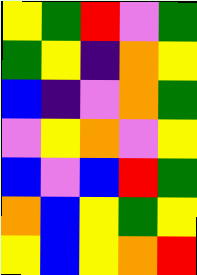[["yellow", "green", "red", "violet", "green"], ["green", "yellow", "indigo", "orange", "yellow"], ["blue", "indigo", "violet", "orange", "green"], ["violet", "yellow", "orange", "violet", "yellow"], ["blue", "violet", "blue", "red", "green"], ["orange", "blue", "yellow", "green", "yellow"], ["yellow", "blue", "yellow", "orange", "red"]]